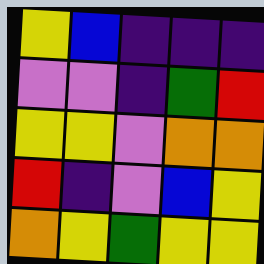[["yellow", "blue", "indigo", "indigo", "indigo"], ["violet", "violet", "indigo", "green", "red"], ["yellow", "yellow", "violet", "orange", "orange"], ["red", "indigo", "violet", "blue", "yellow"], ["orange", "yellow", "green", "yellow", "yellow"]]